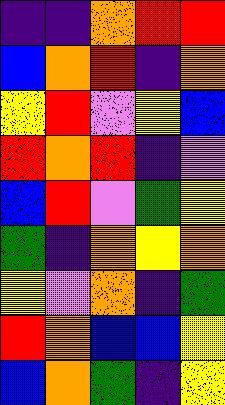[["indigo", "indigo", "orange", "red", "red"], ["blue", "orange", "red", "indigo", "orange"], ["yellow", "red", "violet", "yellow", "blue"], ["red", "orange", "red", "indigo", "violet"], ["blue", "red", "violet", "green", "yellow"], ["green", "indigo", "orange", "yellow", "orange"], ["yellow", "violet", "orange", "indigo", "green"], ["red", "orange", "blue", "blue", "yellow"], ["blue", "orange", "green", "indigo", "yellow"]]